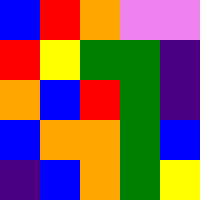[["blue", "red", "orange", "violet", "violet"], ["red", "yellow", "green", "green", "indigo"], ["orange", "blue", "red", "green", "indigo"], ["blue", "orange", "orange", "green", "blue"], ["indigo", "blue", "orange", "green", "yellow"]]